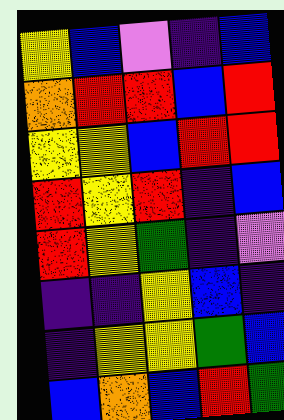[["yellow", "blue", "violet", "indigo", "blue"], ["orange", "red", "red", "blue", "red"], ["yellow", "yellow", "blue", "red", "red"], ["red", "yellow", "red", "indigo", "blue"], ["red", "yellow", "green", "indigo", "violet"], ["indigo", "indigo", "yellow", "blue", "indigo"], ["indigo", "yellow", "yellow", "green", "blue"], ["blue", "orange", "blue", "red", "green"]]